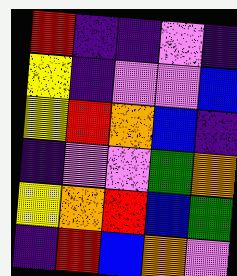[["red", "indigo", "indigo", "violet", "indigo"], ["yellow", "indigo", "violet", "violet", "blue"], ["yellow", "red", "orange", "blue", "indigo"], ["indigo", "violet", "violet", "green", "orange"], ["yellow", "orange", "red", "blue", "green"], ["indigo", "red", "blue", "orange", "violet"]]